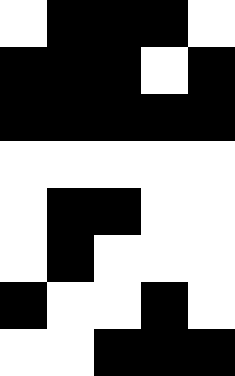[["white", "black", "black", "black", "white"], ["black", "black", "black", "white", "black"], ["black", "black", "black", "black", "black"], ["white", "white", "white", "white", "white"], ["white", "black", "black", "white", "white"], ["white", "black", "white", "white", "white"], ["black", "white", "white", "black", "white"], ["white", "white", "black", "black", "black"]]